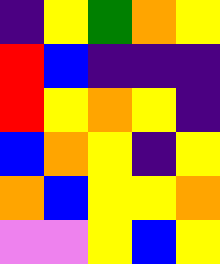[["indigo", "yellow", "green", "orange", "yellow"], ["red", "blue", "indigo", "indigo", "indigo"], ["red", "yellow", "orange", "yellow", "indigo"], ["blue", "orange", "yellow", "indigo", "yellow"], ["orange", "blue", "yellow", "yellow", "orange"], ["violet", "violet", "yellow", "blue", "yellow"]]